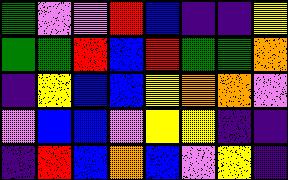[["green", "violet", "violet", "red", "blue", "indigo", "indigo", "yellow"], ["green", "green", "red", "blue", "red", "green", "green", "orange"], ["indigo", "yellow", "blue", "blue", "yellow", "orange", "orange", "violet"], ["violet", "blue", "blue", "violet", "yellow", "yellow", "indigo", "indigo"], ["indigo", "red", "blue", "orange", "blue", "violet", "yellow", "indigo"]]